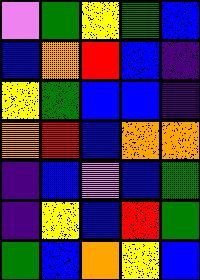[["violet", "green", "yellow", "green", "blue"], ["blue", "orange", "red", "blue", "indigo"], ["yellow", "green", "blue", "blue", "indigo"], ["orange", "red", "blue", "orange", "orange"], ["indigo", "blue", "violet", "blue", "green"], ["indigo", "yellow", "blue", "red", "green"], ["green", "blue", "orange", "yellow", "blue"]]